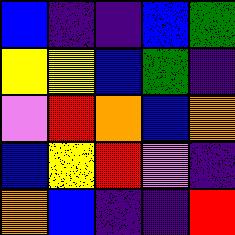[["blue", "indigo", "indigo", "blue", "green"], ["yellow", "yellow", "blue", "green", "indigo"], ["violet", "red", "orange", "blue", "orange"], ["blue", "yellow", "red", "violet", "indigo"], ["orange", "blue", "indigo", "indigo", "red"]]